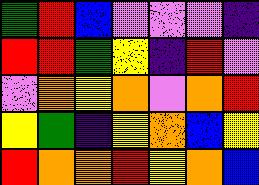[["green", "red", "blue", "violet", "violet", "violet", "indigo"], ["red", "red", "green", "yellow", "indigo", "red", "violet"], ["violet", "orange", "yellow", "orange", "violet", "orange", "red"], ["yellow", "green", "indigo", "yellow", "orange", "blue", "yellow"], ["red", "orange", "orange", "red", "yellow", "orange", "blue"]]